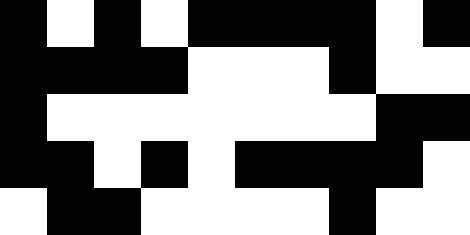[["black", "white", "black", "white", "black", "black", "black", "black", "white", "black"], ["black", "black", "black", "black", "white", "white", "white", "black", "white", "white"], ["black", "white", "white", "white", "white", "white", "white", "white", "black", "black"], ["black", "black", "white", "black", "white", "black", "black", "black", "black", "white"], ["white", "black", "black", "white", "white", "white", "white", "black", "white", "white"]]